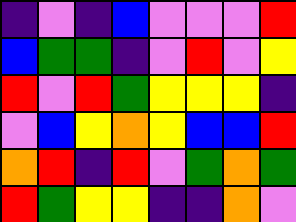[["indigo", "violet", "indigo", "blue", "violet", "violet", "violet", "red"], ["blue", "green", "green", "indigo", "violet", "red", "violet", "yellow"], ["red", "violet", "red", "green", "yellow", "yellow", "yellow", "indigo"], ["violet", "blue", "yellow", "orange", "yellow", "blue", "blue", "red"], ["orange", "red", "indigo", "red", "violet", "green", "orange", "green"], ["red", "green", "yellow", "yellow", "indigo", "indigo", "orange", "violet"]]